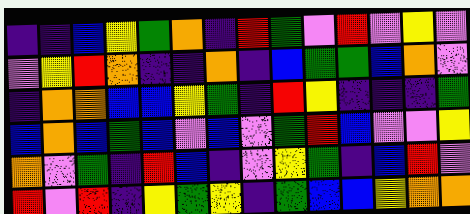[["indigo", "indigo", "blue", "yellow", "green", "orange", "indigo", "red", "green", "violet", "red", "violet", "yellow", "violet"], ["violet", "yellow", "red", "orange", "indigo", "indigo", "orange", "indigo", "blue", "green", "green", "blue", "orange", "violet"], ["indigo", "orange", "orange", "blue", "blue", "yellow", "green", "indigo", "red", "yellow", "indigo", "indigo", "indigo", "green"], ["blue", "orange", "blue", "green", "blue", "violet", "blue", "violet", "green", "red", "blue", "violet", "violet", "yellow"], ["orange", "violet", "green", "indigo", "red", "blue", "indigo", "violet", "yellow", "green", "indigo", "blue", "red", "violet"], ["red", "violet", "red", "indigo", "yellow", "green", "yellow", "indigo", "green", "blue", "blue", "yellow", "orange", "orange"]]